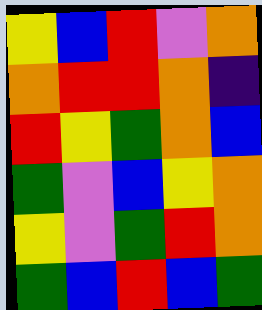[["yellow", "blue", "red", "violet", "orange"], ["orange", "red", "red", "orange", "indigo"], ["red", "yellow", "green", "orange", "blue"], ["green", "violet", "blue", "yellow", "orange"], ["yellow", "violet", "green", "red", "orange"], ["green", "blue", "red", "blue", "green"]]